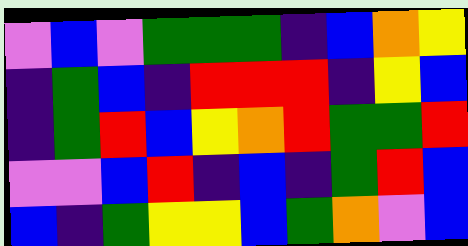[["violet", "blue", "violet", "green", "green", "green", "indigo", "blue", "orange", "yellow"], ["indigo", "green", "blue", "indigo", "red", "red", "red", "indigo", "yellow", "blue"], ["indigo", "green", "red", "blue", "yellow", "orange", "red", "green", "green", "red"], ["violet", "violet", "blue", "red", "indigo", "blue", "indigo", "green", "red", "blue"], ["blue", "indigo", "green", "yellow", "yellow", "blue", "green", "orange", "violet", "blue"]]